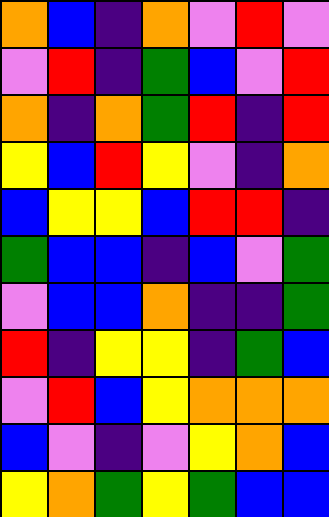[["orange", "blue", "indigo", "orange", "violet", "red", "violet"], ["violet", "red", "indigo", "green", "blue", "violet", "red"], ["orange", "indigo", "orange", "green", "red", "indigo", "red"], ["yellow", "blue", "red", "yellow", "violet", "indigo", "orange"], ["blue", "yellow", "yellow", "blue", "red", "red", "indigo"], ["green", "blue", "blue", "indigo", "blue", "violet", "green"], ["violet", "blue", "blue", "orange", "indigo", "indigo", "green"], ["red", "indigo", "yellow", "yellow", "indigo", "green", "blue"], ["violet", "red", "blue", "yellow", "orange", "orange", "orange"], ["blue", "violet", "indigo", "violet", "yellow", "orange", "blue"], ["yellow", "orange", "green", "yellow", "green", "blue", "blue"]]